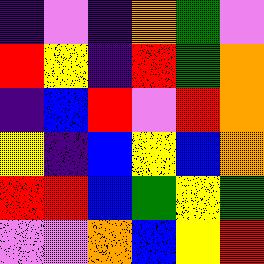[["indigo", "violet", "indigo", "orange", "green", "violet"], ["red", "yellow", "indigo", "red", "green", "orange"], ["indigo", "blue", "red", "violet", "red", "orange"], ["yellow", "indigo", "blue", "yellow", "blue", "orange"], ["red", "red", "blue", "green", "yellow", "green"], ["violet", "violet", "orange", "blue", "yellow", "red"]]